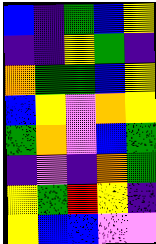[["blue", "indigo", "green", "blue", "yellow"], ["indigo", "indigo", "yellow", "green", "indigo"], ["orange", "green", "green", "blue", "yellow"], ["blue", "yellow", "violet", "orange", "yellow"], ["green", "orange", "violet", "blue", "green"], ["indigo", "violet", "indigo", "orange", "green"], ["yellow", "green", "red", "yellow", "indigo"], ["yellow", "blue", "blue", "violet", "violet"]]